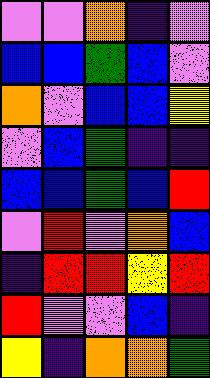[["violet", "violet", "orange", "indigo", "violet"], ["blue", "blue", "green", "blue", "violet"], ["orange", "violet", "blue", "blue", "yellow"], ["violet", "blue", "green", "indigo", "indigo"], ["blue", "blue", "green", "blue", "red"], ["violet", "red", "violet", "orange", "blue"], ["indigo", "red", "red", "yellow", "red"], ["red", "violet", "violet", "blue", "indigo"], ["yellow", "indigo", "orange", "orange", "green"]]